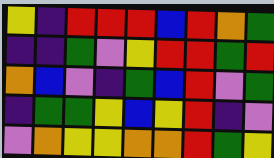[["yellow", "indigo", "red", "red", "red", "blue", "red", "orange", "green"], ["indigo", "indigo", "green", "violet", "yellow", "red", "red", "green", "red"], ["orange", "blue", "violet", "indigo", "green", "blue", "red", "violet", "green"], ["indigo", "green", "green", "yellow", "blue", "yellow", "red", "indigo", "violet"], ["violet", "orange", "yellow", "yellow", "orange", "orange", "red", "green", "yellow"]]